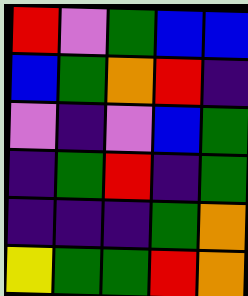[["red", "violet", "green", "blue", "blue"], ["blue", "green", "orange", "red", "indigo"], ["violet", "indigo", "violet", "blue", "green"], ["indigo", "green", "red", "indigo", "green"], ["indigo", "indigo", "indigo", "green", "orange"], ["yellow", "green", "green", "red", "orange"]]